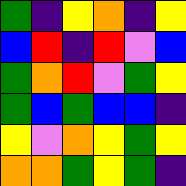[["green", "indigo", "yellow", "orange", "indigo", "yellow"], ["blue", "red", "indigo", "red", "violet", "blue"], ["green", "orange", "red", "violet", "green", "yellow"], ["green", "blue", "green", "blue", "blue", "indigo"], ["yellow", "violet", "orange", "yellow", "green", "yellow"], ["orange", "orange", "green", "yellow", "green", "indigo"]]